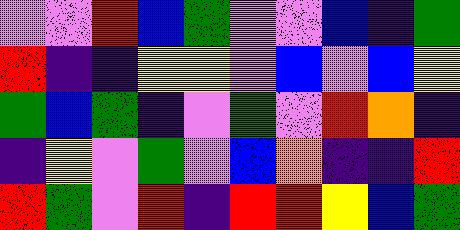[["violet", "violet", "red", "blue", "green", "violet", "violet", "blue", "indigo", "green"], ["red", "indigo", "indigo", "yellow", "yellow", "violet", "blue", "violet", "blue", "yellow"], ["green", "blue", "green", "indigo", "violet", "green", "violet", "red", "orange", "indigo"], ["indigo", "yellow", "violet", "green", "violet", "blue", "orange", "indigo", "indigo", "red"], ["red", "green", "violet", "red", "indigo", "red", "red", "yellow", "blue", "green"]]